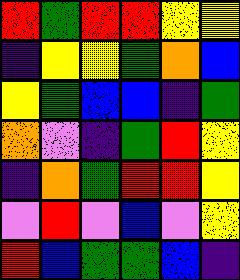[["red", "green", "red", "red", "yellow", "yellow"], ["indigo", "yellow", "yellow", "green", "orange", "blue"], ["yellow", "green", "blue", "blue", "indigo", "green"], ["orange", "violet", "indigo", "green", "red", "yellow"], ["indigo", "orange", "green", "red", "red", "yellow"], ["violet", "red", "violet", "blue", "violet", "yellow"], ["red", "blue", "green", "green", "blue", "indigo"]]